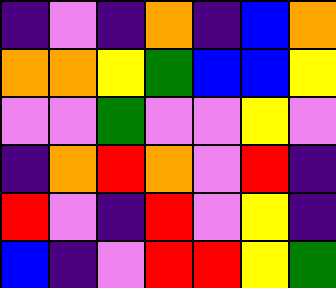[["indigo", "violet", "indigo", "orange", "indigo", "blue", "orange"], ["orange", "orange", "yellow", "green", "blue", "blue", "yellow"], ["violet", "violet", "green", "violet", "violet", "yellow", "violet"], ["indigo", "orange", "red", "orange", "violet", "red", "indigo"], ["red", "violet", "indigo", "red", "violet", "yellow", "indigo"], ["blue", "indigo", "violet", "red", "red", "yellow", "green"]]